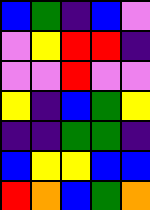[["blue", "green", "indigo", "blue", "violet"], ["violet", "yellow", "red", "red", "indigo"], ["violet", "violet", "red", "violet", "violet"], ["yellow", "indigo", "blue", "green", "yellow"], ["indigo", "indigo", "green", "green", "indigo"], ["blue", "yellow", "yellow", "blue", "blue"], ["red", "orange", "blue", "green", "orange"]]